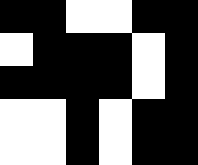[["black", "black", "white", "white", "black", "black"], ["white", "black", "black", "black", "white", "black"], ["black", "black", "black", "black", "white", "black"], ["white", "white", "black", "white", "black", "black"], ["white", "white", "black", "white", "black", "black"]]